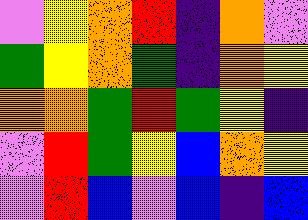[["violet", "yellow", "orange", "red", "indigo", "orange", "violet"], ["green", "yellow", "orange", "green", "indigo", "orange", "yellow"], ["orange", "orange", "green", "red", "green", "yellow", "indigo"], ["violet", "red", "green", "yellow", "blue", "orange", "yellow"], ["violet", "red", "blue", "violet", "blue", "indigo", "blue"]]